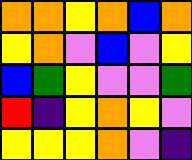[["orange", "orange", "yellow", "orange", "blue", "orange"], ["yellow", "orange", "violet", "blue", "violet", "yellow"], ["blue", "green", "yellow", "violet", "violet", "green"], ["red", "indigo", "yellow", "orange", "yellow", "violet"], ["yellow", "yellow", "yellow", "orange", "violet", "indigo"]]